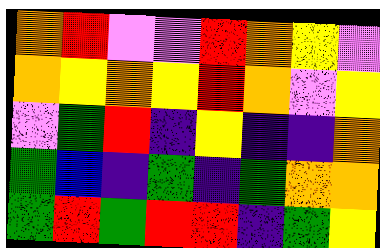[["orange", "red", "violet", "violet", "red", "orange", "yellow", "violet"], ["orange", "yellow", "orange", "yellow", "red", "orange", "violet", "yellow"], ["violet", "green", "red", "indigo", "yellow", "indigo", "indigo", "orange"], ["green", "blue", "indigo", "green", "indigo", "green", "orange", "orange"], ["green", "red", "green", "red", "red", "indigo", "green", "yellow"]]